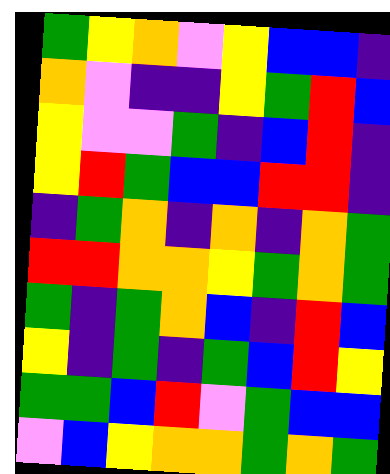[["green", "yellow", "orange", "violet", "yellow", "blue", "blue", "indigo"], ["orange", "violet", "indigo", "indigo", "yellow", "green", "red", "blue"], ["yellow", "violet", "violet", "green", "indigo", "blue", "red", "indigo"], ["yellow", "red", "green", "blue", "blue", "red", "red", "indigo"], ["indigo", "green", "orange", "indigo", "orange", "indigo", "orange", "green"], ["red", "red", "orange", "orange", "yellow", "green", "orange", "green"], ["green", "indigo", "green", "orange", "blue", "indigo", "red", "blue"], ["yellow", "indigo", "green", "indigo", "green", "blue", "red", "yellow"], ["green", "green", "blue", "red", "violet", "green", "blue", "blue"], ["violet", "blue", "yellow", "orange", "orange", "green", "orange", "green"]]